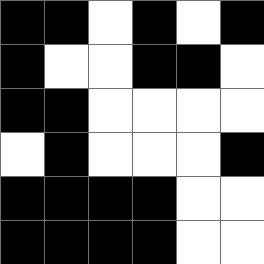[["black", "black", "white", "black", "white", "black"], ["black", "white", "white", "black", "black", "white"], ["black", "black", "white", "white", "white", "white"], ["white", "black", "white", "white", "white", "black"], ["black", "black", "black", "black", "white", "white"], ["black", "black", "black", "black", "white", "white"]]